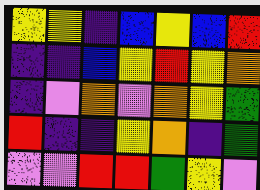[["yellow", "yellow", "indigo", "blue", "yellow", "blue", "red"], ["indigo", "indigo", "blue", "yellow", "red", "yellow", "orange"], ["indigo", "violet", "orange", "violet", "orange", "yellow", "green"], ["red", "indigo", "indigo", "yellow", "orange", "indigo", "green"], ["violet", "violet", "red", "red", "green", "yellow", "violet"]]